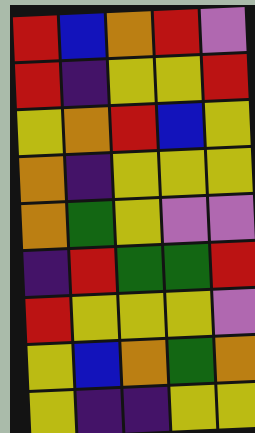[["red", "blue", "orange", "red", "violet"], ["red", "indigo", "yellow", "yellow", "red"], ["yellow", "orange", "red", "blue", "yellow"], ["orange", "indigo", "yellow", "yellow", "yellow"], ["orange", "green", "yellow", "violet", "violet"], ["indigo", "red", "green", "green", "red"], ["red", "yellow", "yellow", "yellow", "violet"], ["yellow", "blue", "orange", "green", "orange"], ["yellow", "indigo", "indigo", "yellow", "yellow"]]